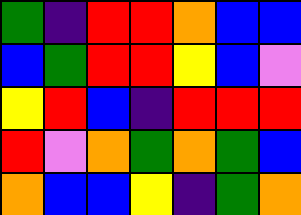[["green", "indigo", "red", "red", "orange", "blue", "blue"], ["blue", "green", "red", "red", "yellow", "blue", "violet"], ["yellow", "red", "blue", "indigo", "red", "red", "red"], ["red", "violet", "orange", "green", "orange", "green", "blue"], ["orange", "blue", "blue", "yellow", "indigo", "green", "orange"]]